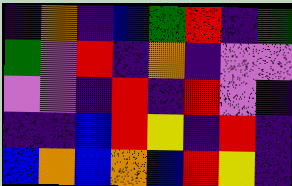[["indigo", "orange", "indigo", "blue", "green", "red", "indigo", "green"], ["green", "violet", "red", "indigo", "orange", "indigo", "violet", "violet"], ["violet", "violet", "indigo", "red", "indigo", "red", "violet", "indigo"], ["indigo", "indigo", "blue", "red", "yellow", "indigo", "red", "indigo"], ["blue", "orange", "blue", "orange", "blue", "red", "yellow", "indigo"]]